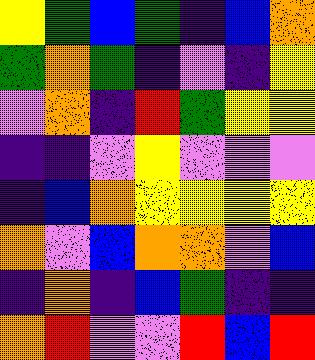[["yellow", "green", "blue", "green", "indigo", "blue", "orange"], ["green", "orange", "green", "indigo", "violet", "indigo", "yellow"], ["violet", "orange", "indigo", "red", "green", "yellow", "yellow"], ["indigo", "indigo", "violet", "yellow", "violet", "violet", "violet"], ["indigo", "blue", "orange", "yellow", "yellow", "yellow", "yellow"], ["orange", "violet", "blue", "orange", "orange", "violet", "blue"], ["indigo", "orange", "indigo", "blue", "green", "indigo", "indigo"], ["orange", "red", "violet", "violet", "red", "blue", "red"]]